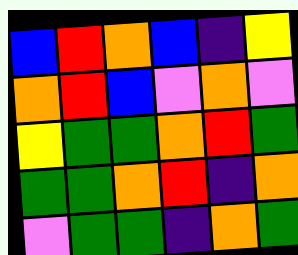[["blue", "red", "orange", "blue", "indigo", "yellow"], ["orange", "red", "blue", "violet", "orange", "violet"], ["yellow", "green", "green", "orange", "red", "green"], ["green", "green", "orange", "red", "indigo", "orange"], ["violet", "green", "green", "indigo", "orange", "green"]]